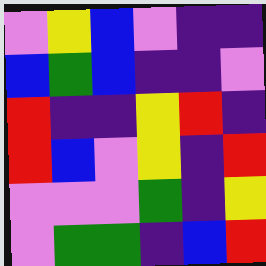[["violet", "yellow", "blue", "violet", "indigo", "indigo"], ["blue", "green", "blue", "indigo", "indigo", "violet"], ["red", "indigo", "indigo", "yellow", "red", "indigo"], ["red", "blue", "violet", "yellow", "indigo", "red"], ["violet", "violet", "violet", "green", "indigo", "yellow"], ["violet", "green", "green", "indigo", "blue", "red"]]